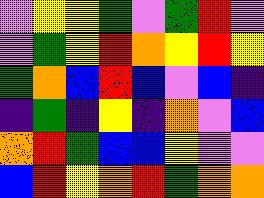[["violet", "yellow", "yellow", "green", "violet", "green", "red", "violet"], ["violet", "green", "yellow", "red", "orange", "yellow", "red", "yellow"], ["green", "orange", "blue", "red", "blue", "violet", "blue", "indigo"], ["indigo", "green", "indigo", "yellow", "indigo", "orange", "violet", "blue"], ["orange", "red", "green", "blue", "blue", "yellow", "violet", "violet"], ["blue", "red", "yellow", "orange", "red", "green", "orange", "orange"]]